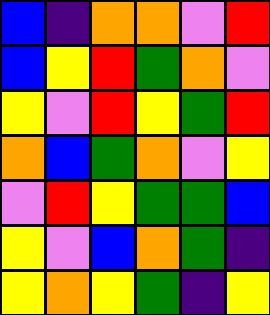[["blue", "indigo", "orange", "orange", "violet", "red"], ["blue", "yellow", "red", "green", "orange", "violet"], ["yellow", "violet", "red", "yellow", "green", "red"], ["orange", "blue", "green", "orange", "violet", "yellow"], ["violet", "red", "yellow", "green", "green", "blue"], ["yellow", "violet", "blue", "orange", "green", "indigo"], ["yellow", "orange", "yellow", "green", "indigo", "yellow"]]